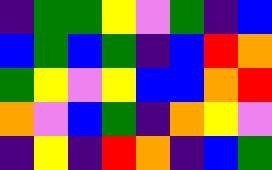[["indigo", "green", "green", "yellow", "violet", "green", "indigo", "blue"], ["blue", "green", "blue", "green", "indigo", "blue", "red", "orange"], ["green", "yellow", "violet", "yellow", "blue", "blue", "orange", "red"], ["orange", "violet", "blue", "green", "indigo", "orange", "yellow", "violet"], ["indigo", "yellow", "indigo", "red", "orange", "indigo", "blue", "green"]]